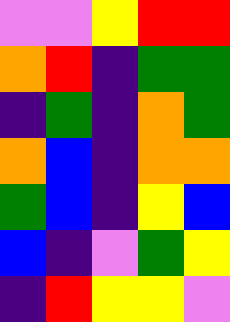[["violet", "violet", "yellow", "red", "red"], ["orange", "red", "indigo", "green", "green"], ["indigo", "green", "indigo", "orange", "green"], ["orange", "blue", "indigo", "orange", "orange"], ["green", "blue", "indigo", "yellow", "blue"], ["blue", "indigo", "violet", "green", "yellow"], ["indigo", "red", "yellow", "yellow", "violet"]]